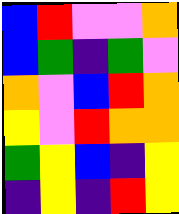[["blue", "red", "violet", "violet", "orange"], ["blue", "green", "indigo", "green", "violet"], ["orange", "violet", "blue", "red", "orange"], ["yellow", "violet", "red", "orange", "orange"], ["green", "yellow", "blue", "indigo", "yellow"], ["indigo", "yellow", "indigo", "red", "yellow"]]